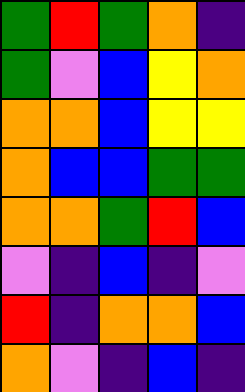[["green", "red", "green", "orange", "indigo"], ["green", "violet", "blue", "yellow", "orange"], ["orange", "orange", "blue", "yellow", "yellow"], ["orange", "blue", "blue", "green", "green"], ["orange", "orange", "green", "red", "blue"], ["violet", "indigo", "blue", "indigo", "violet"], ["red", "indigo", "orange", "orange", "blue"], ["orange", "violet", "indigo", "blue", "indigo"]]